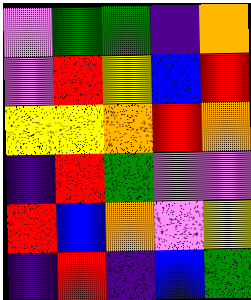[["violet", "green", "green", "indigo", "orange"], ["violet", "red", "yellow", "blue", "red"], ["yellow", "yellow", "orange", "red", "orange"], ["indigo", "red", "green", "violet", "violet"], ["red", "blue", "orange", "violet", "yellow"], ["indigo", "red", "indigo", "blue", "green"]]